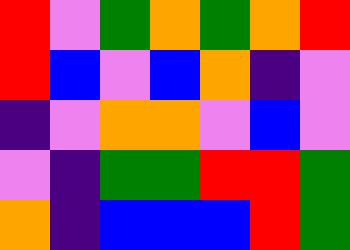[["red", "violet", "green", "orange", "green", "orange", "red"], ["red", "blue", "violet", "blue", "orange", "indigo", "violet"], ["indigo", "violet", "orange", "orange", "violet", "blue", "violet"], ["violet", "indigo", "green", "green", "red", "red", "green"], ["orange", "indigo", "blue", "blue", "blue", "red", "green"]]